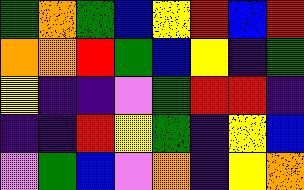[["green", "orange", "green", "blue", "yellow", "red", "blue", "red"], ["orange", "orange", "red", "green", "blue", "yellow", "indigo", "green"], ["yellow", "indigo", "indigo", "violet", "green", "red", "red", "indigo"], ["indigo", "indigo", "red", "yellow", "green", "indigo", "yellow", "blue"], ["violet", "green", "blue", "violet", "orange", "indigo", "yellow", "orange"]]